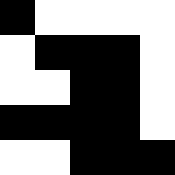[["black", "white", "white", "white", "white"], ["white", "black", "black", "black", "white"], ["white", "white", "black", "black", "white"], ["black", "black", "black", "black", "white"], ["white", "white", "black", "black", "black"]]